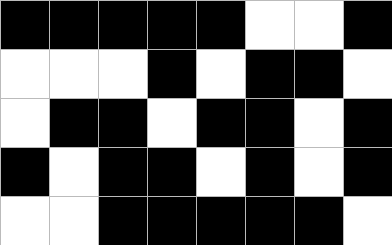[["black", "black", "black", "black", "black", "white", "white", "black"], ["white", "white", "white", "black", "white", "black", "black", "white"], ["white", "black", "black", "white", "black", "black", "white", "black"], ["black", "white", "black", "black", "white", "black", "white", "black"], ["white", "white", "black", "black", "black", "black", "black", "white"]]